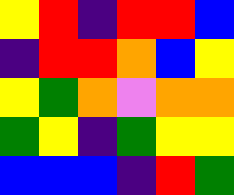[["yellow", "red", "indigo", "red", "red", "blue"], ["indigo", "red", "red", "orange", "blue", "yellow"], ["yellow", "green", "orange", "violet", "orange", "orange"], ["green", "yellow", "indigo", "green", "yellow", "yellow"], ["blue", "blue", "blue", "indigo", "red", "green"]]